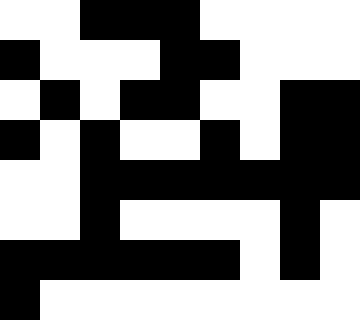[["white", "white", "black", "black", "black", "white", "white", "white", "white"], ["black", "white", "white", "white", "black", "black", "white", "white", "white"], ["white", "black", "white", "black", "black", "white", "white", "black", "black"], ["black", "white", "black", "white", "white", "black", "white", "black", "black"], ["white", "white", "black", "black", "black", "black", "black", "black", "black"], ["white", "white", "black", "white", "white", "white", "white", "black", "white"], ["black", "black", "black", "black", "black", "black", "white", "black", "white"], ["black", "white", "white", "white", "white", "white", "white", "white", "white"]]